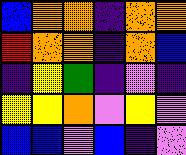[["blue", "orange", "orange", "indigo", "orange", "orange"], ["red", "orange", "orange", "indigo", "orange", "blue"], ["indigo", "yellow", "green", "indigo", "violet", "indigo"], ["yellow", "yellow", "orange", "violet", "yellow", "violet"], ["blue", "blue", "violet", "blue", "indigo", "violet"]]